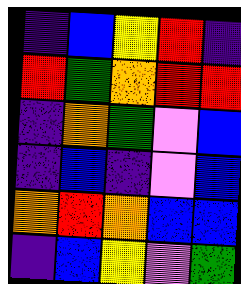[["indigo", "blue", "yellow", "red", "indigo"], ["red", "green", "orange", "red", "red"], ["indigo", "orange", "green", "violet", "blue"], ["indigo", "blue", "indigo", "violet", "blue"], ["orange", "red", "orange", "blue", "blue"], ["indigo", "blue", "yellow", "violet", "green"]]